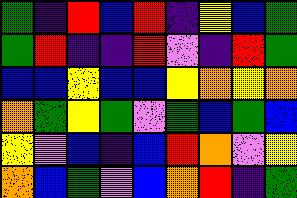[["green", "indigo", "red", "blue", "red", "indigo", "yellow", "blue", "green"], ["green", "red", "indigo", "indigo", "red", "violet", "indigo", "red", "green"], ["blue", "blue", "yellow", "blue", "blue", "yellow", "orange", "yellow", "orange"], ["orange", "green", "yellow", "green", "violet", "green", "blue", "green", "blue"], ["yellow", "violet", "blue", "indigo", "blue", "red", "orange", "violet", "yellow"], ["orange", "blue", "green", "violet", "blue", "orange", "red", "indigo", "green"]]